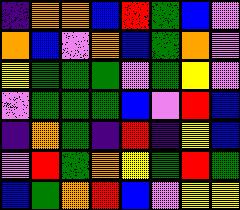[["indigo", "orange", "orange", "blue", "red", "green", "blue", "violet"], ["orange", "blue", "violet", "orange", "blue", "green", "orange", "violet"], ["yellow", "green", "green", "green", "violet", "green", "yellow", "violet"], ["violet", "green", "green", "green", "blue", "violet", "red", "blue"], ["indigo", "orange", "green", "indigo", "red", "indigo", "yellow", "blue"], ["violet", "red", "green", "orange", "yellow", "green", "red", "green"], ["blue", "green", "orange", "red", "blue", "violet", "yellow", "yellow"]]